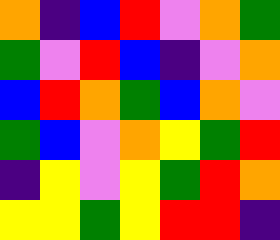[["orange", "indigo", "blue", "red", "violet", "orange", "green"], ["green", "violet", "red", "blue", "indigo", "violet", "orange"], ["blue", "red", "orange", "green", "blue", "orange", "violet"], ["green", "blue", "violet", "orange", "yellow", "green", "red"], ["indigo", "yellow", "violet", "yellow", "green", "red", "orange"], ["yellow", "yellow", "green", "yellow", "red", "red", "indigo"]]